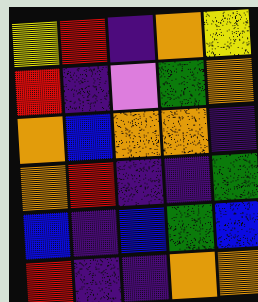[["yellow", "red", "indigo", "orange", "yellow"], ["red", "indigo", "violet", "green", "orange"], ["orange", "blue", "orange", "orange", "indigo"], ["orange", "red", "indigo", "indigo", "green"], ["blue", "indigo", "blue", "green", "blue"], ["red", "indigo", "indigo", "orange", "orange"]]